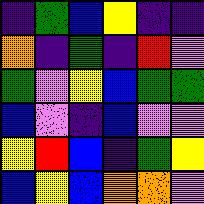[["indigo", "green", "blue", "yellow", "indigo", "indigo"], ["orange", "indigo", "green", "indigo", "red", "violet"], ["green", "violet", "yellow", "blue", "green", "green"], ["blue", "violet", "indigo", "blue", "violet", "violet"], ["yellow", "red", "blue", "indigo", "green", "yellow"], ["blue", "yellow", "blue", "orange", "orange", "violet"]]